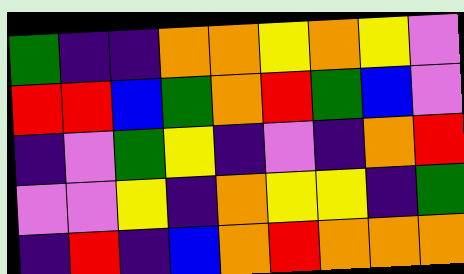[["green", "indigo", "indigo", "orange", "orange", "yellow", "orange", "yellow", "violet"], ["red", "red", "blue", "green", "orange", "red", "green", "blue", "violet"], ["indigo", "violet", "green", "yellow", "indigo", "violet", "indigo", "orange", "red"], ["violet", "violet", "yellow", "indigo", "orange", "yellow", "yellow", "indigo", "green"], ["indigo", "red", "indigo", "blue", "orange", "red", "orange", "orange", "orange"]]